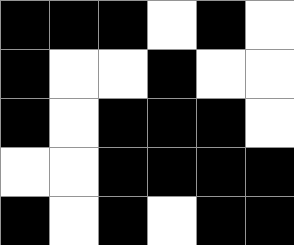[["black", "black", "black", "white", "black", "white"], ["black", "white", "white", "black", "white", "white"], ["black", "white", "black", "black", "black", "white"], ["white", "white", "black", "black", "black", "black"], ["black", "white", "black", "white", "black", "black"]]